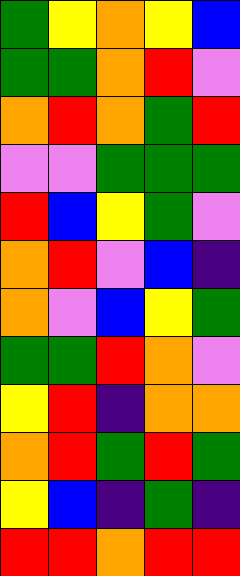[["green", "yellow", "orange", "yellow", "blue"], ["green", "green", "orange", "red", "violet"], ["orange", "red", "orange", "green", "red"], ["violet", "violet", "green", "green", "green"], ["red", "blue", "yellow", "green", "violet"], ["orange", "red", "violet", "blue", "indigo"], ["orange", "violet", "blue", "yellow", "green"], ["green", "green", "red", "orange", "violet"], ["yellow", "red", "indigo", "orange", "orange"], ["orange", "red", "green", "red", "green"], ["yellow", "blue", "indigo", "green", "indigo"], ["red", "red", "orange", "red", "red"]]